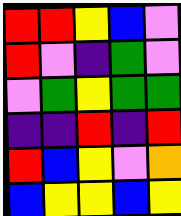[["red", "red", "yellow", "blue", "violet"], ["red", "violet", "indigo", "green", "violet"], ["violet", "green", "yellow", "green", "green"], ["indigo", "indigo", "red", "indigo", "red"], ["red", "blue", "yellow", "violet", "orange"], ["blue", "yellow", "yellow", "blue", "yellow"]]